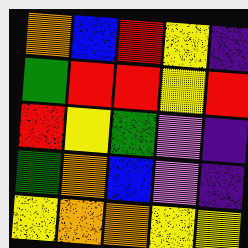[["orange", "blue", "red", "yellow", "indigo"], ["green", "red", "red", "yellow", "red"], ["red", "yellow", "green", "violet", "indigo"], ["green", "orange", "blue", "violet", "indigo"], ["yellow", "orange", "orange", "yellow", "yellow"]]